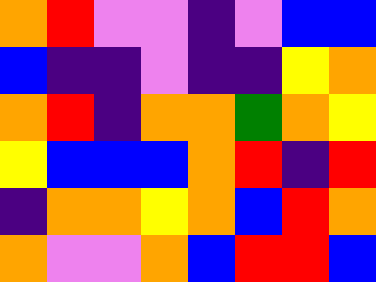[["orange", "red", "violet", "violet", "indigo", "violet", "blue", "blue"], ["blue", "indigo", "indigo", "violet", "indigo", "indigo", "yellow", "orange"], ["orange", "red", "indigo", "orange", "orange", "green", "orange", "yellow"], ["yellow", "blue", "blue", "blue", "orange", "red", "indigo", "red"], ["indigo", "orange", "orange", "yellow", "orange", "blue", "red", "orange"], ["orange", "violet", "violet", "orange", "blue", "red", "red", "blue"]]